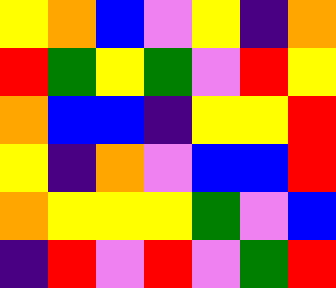[["yellow", "orange", "blue", "violet", "yellow", "indigo", "orange"], ["red", "green", "yellow", "green", "violet", "red", "yellow"], ["orange", "blue", "blue", "indigo", "yellow", "yellow", "red"], ["yellow", "indigo", "orange", "violet", "blue", "blue", "red"], ["orange", "yellow", "yellow", "yellow", "green", "violet", "blue"], ["indigo", "red", "violet", "red", "violet", "green", "red"]]